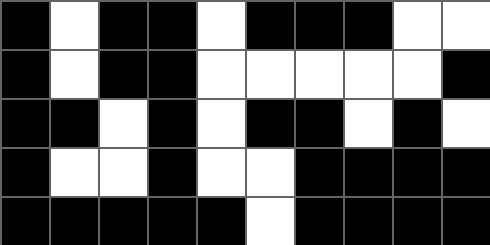[["black", "white", "black", "black", "white", "black", "black", "black", "white", "white"], ["black", "white", "black", "black", "white", "white", "white", "white", "white", "black"], ["black", "black", "white", "black", "white", "black", "black", "white", "black", "white"], ["black", "white", "white", "black", "white", "white", "black", "black", "black", "black"], ["black", "black", "black", "black", "black", "white", "black", "black", "black", "black"]]